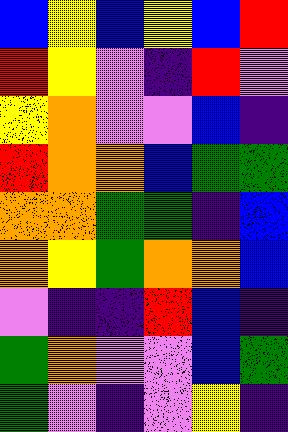[["blue", "yellow", "blue", "yellow", "blue", "red"], ["red", "yellow", "violet", "indigo", "red", "violet"], ["yellow", "orange", "violet", "violet", "blue", "indigo"], ["red", "orange", "orange", "blue", "green", "green"], ["orange", "orange", "green", "green", "indigo", "blue"], ["orange", "yellow", "green", "orange", "orange", "blue"], ["violet", "indigo", "indigo", "red", "blue", "indigo"], ["green", "orange", "violet", "violet", "blue", "green"], ["green", "violet", "indigo", "violet", "yellow", "indigo"]]